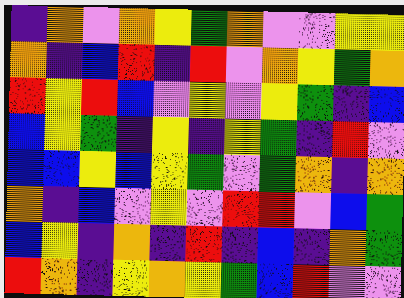[["indigo", "orange", "violet", "orange", "yellow", "green", "orange", "violet", "violet", "yellow", "yellow"], ["orange", "indigo", "blue", "red", "indigo", "red", "violet", "orange", "yellow", "green", "orange"], ["red", "yellow", "red", "blue", "violet", "yellow", "violet", "yellow", "green", "indigo", "blue"], ["blue", "yellow", "green", "indigo", "yellow", "indigo", "yellow", "green", "indigo", "red", "violet"], ["blue", "blue", "yellow", "blue", "yellow", "green", "violet", "green", "orange", "indigo", "orange"], ["orange", "indigo", "blue", "violet", "yellow", "violet", "red", "red", "violet", "blue", "green"], ["blue", "yellow", "indigo", "orange", "indigo", "red", "indigo", "blue", "indigo", "orange", "green"], ["red", "orange", "indigo", "yellow", "orange", "yellow", "green", "blue", "red", "violet", "violet"]]